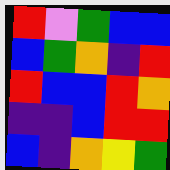[["red", "violet", "green", "blue", "blue"], ["blue", "green", "orange", "indigo", "red"], ["red", "blue", "blue", "red", "orange"], ["indigo", "indigo", "blue", "red", "red"], ["blue", "indigo", "orange", "yellow", "green"]]